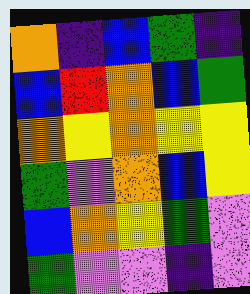[["orange", "indigo", "blue", "green", "indigo"], ["blue", "red", "orange", "blue", "green"], ["orange", "yellow", "orange", "yellow", "yellow"], ["green", "violet", "orange", "blue", "yellow"], ["blue", "orange", "yellow", "green", "violet"], ["green", "violet", "violet", "indigo", "violet"]]